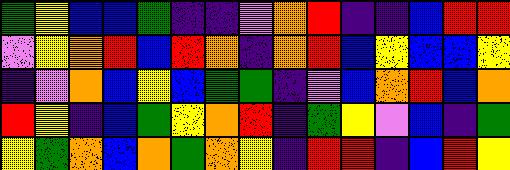[["green", "yellow", "blue", "blue", "green", "indigo", "indigo", "violet", "orange", "red", "indigo", "indigo", "blue", "red", "red"], ["violet", "yellow", "orange", "red", "blue", "red", "orange", "indigo", "orange", "red", "blue", "yellow", "blue", "blue", "yellow"], ["indigo", "violet", "orange", "blue", "yellow", "blue", "green", "green", "indigo", "violet", "blue", "orange", "red", "blue", "orange"], ["red", "yellow", "indigo", "blue", "green", "yellow", "orange", "red", "indigo", "green", "yellow", "violet", "blue", "indigo", "green"], ["yellow", "green", "orange", "blue", "orange", "green", "orange", "yellow", "indigo", "red", "red", "indigo", "blue", "red", "yellow"]]